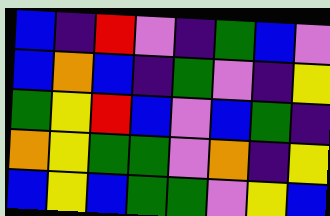[["blue", "indigo", "red", "violet", "indigo", "green", "blue", "violet"], ["blue", "orange", "blue", "indigo", "green", "violet", "indigo", "yellow"], ["green", "yellow", "red", "blue", "violet", "blue", "green", "indigo"], ["orange", "yellow", "green", "green", "violet", "orange", "indigo", "yellow"], ["blue", "yellow", "blue", "green", "green", "violet", "yellow", "blue"]]